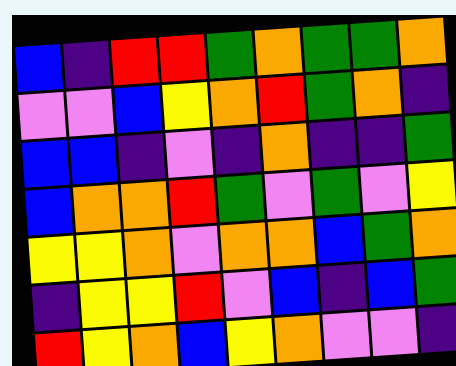[["blue", "indigo", "red", "red", "green", "orange", "green", "green", "orange"], ["violet", "violet", "blue", "yellow", "orange", "red", "green", "orange", "indigo"], ["blue", "blue", "indigo", "violet", "indigo", "orange", "indigo", "indigo", "green"], ["blue", "orange", "orange", "red", "green", "violet", "green", "violet", "yellow"], ["yellow", "yellow", "orange", "violet", "orange", "orange", "blue", "green", "orange"], ["indigo", "yellow", "yellow", "red", "violet", "blue", "indigo", "blue", "green"], ["red", "yellow", "orange", "blue", "yellow", "orange", "violet", "violet", "indigo"]]